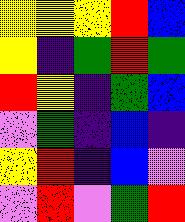[["yellow", "yellow", "yellow", "red", "blue"], ["yellow", "indigo", "green", "red", "green"], ["red", "yellow", "indigo", "green", "blue"], ["violet", "green", "indigo", "blue", "indigo"], ["yellow", "red", "indigo", "blue", "violet"], ["violet", "red", "violet", "green", "red"]]